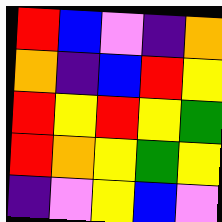[["red", "blue", "violet", "indigo", "orange"], ["orange", "indigo", "blue", "red", "yellow"], ["red", "yellow", "red", "yellow", "green"], ["red", "orange", "yellow", "green", "yellow"], ["indigo", "violet", "yellow", "blue", "violet"]]